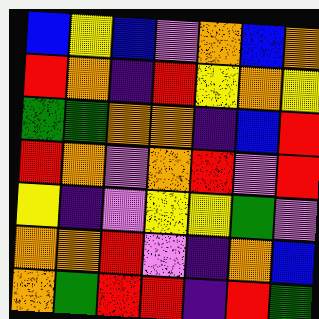[["blue", "yellow", "blue", "violet", "orange", "blue", "orange"], ["red", "orange", "indigo", "red", "yellow", "orange", "yellow"], ["green", "green", "orange", "orange", "indigo", "blue", "red"], ["red", "orange", "violet", "orange", "red", "violet", "red"], ["yellow", "indigo", "violet", "yellow", "yellow", "green", "violet"], ["orange", "orange", "red", "violet", "indigo", "orange", "blue"], ["orange", "green", "red", "red", "indigo", "red", "green"]]